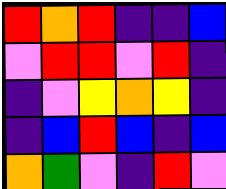[["red", "orange", "red", "indigo", "indigo", "blue"], ["violet", "red", "red", "violet", "red", "indigo"], ["indigo", "violet", "yellow", "orange", "yellow", "indigo"], ["indigo", "blue", "red", "blue", "indigo", "blue"], ["orange", "green", "violet", "indigo", "red", "violet"]]